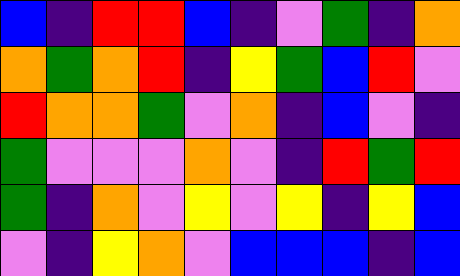[["blue", "indigo", "red", "red", "blue", "indigo", "violet", "green", "indigo", "orange"], ["orange", "green", "orange", "red", "indigo", "yellow", "green", "blue", "red", "violet"], ["red", "orange", "orange", "green", "violet", "orange", "indigo", "blue", "violet", "indigo"], ["green", "violet", "violet", "violet", "orange", "violet", "indigo", "red", "green", "red"], ["green", "indigo", "orange", "violet", "yellow", "violet", "yellow", "indigo", "yellow", "blue"], ["violet", "indigo", "yellow", "orange", "violet", "blue", "blue", "blue", "indigo", "blue"]]